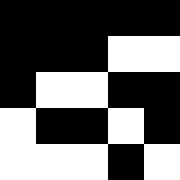[["black", "black", "black", "black", "black"], ["black", "black", "black", "white", "white"], ["black", "white", "white", "black", "black"], ["white", "black", "black", "white", "black"], ["white", "white", "white", "black", "white"]]